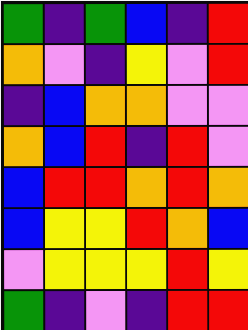[["green", "indigo", "green", "blue", "indigo", "red"], ["orange", "violet", "indigo", "yellow", "violet", "red"], ["indigo", "blue", "orange", "orange", "violet", "violet"], ["orange", "blue", "red", "indigo", "red", "violet"], ["blue", "red", "red", "orange", "red", "orange"], ["blue", "yellow", "yellow", "red", "orange", "blue"], ["violet", "yellow", "yellow", "yellow", "red", "yellow"], ["green", "indigo", "violet", "indigo", "red", "red"]]